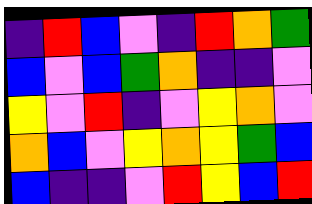[["indigo", "red", "blue", "violet", "indigo", "red", "orange", "green"], ["blue", "violet", "blue", "green", "orange", "indigo", "indigo", "violet"], ["yellow", "violet", "red", "indigo", "violet", "yellow", "orange", "violet"], ["orange", "blue", "violet", "yellow", "orange", "yellow", "green", "blue"], ["blue", "indigo", "indigo", "violet", "red", "yellow", "blue", "red"]]